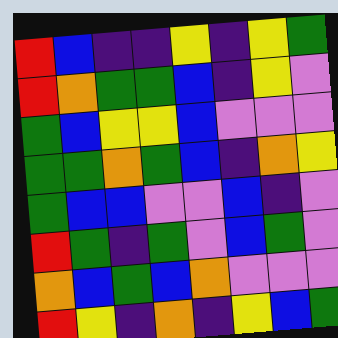[["red", "blue", "indigo", "indigo", "yellow", "indigo", "yellow", "green"], ["red", "orange", "green", "green", "blue", "indigo", "yellow", "violet"], ["green", "blue", "yellow", "yellow", "blue", "violet", "violet", "violet"], ["green", "green", "orange", "green", "blue", "indigo", "orange", "yellow"], ["green", "blue", "blue", "violet", "violet", "blue", "indigo", "violet"], ["red", "green", "indigo", "green", "violet", "blue", "green", "violet"], ["orange", "blue", "green", "blue", "orange", "violet", "violet", "violet"], ["red", "yellow", "indigo", "orange", "indigo", "yellow", "blue", "green"]]